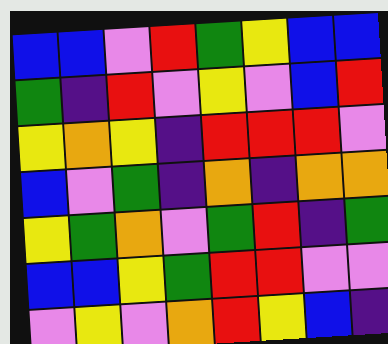[["blue", "blue", "violet", "red", "green", "yellow", "blue", "blue"], ["green", "indigo", "red", "violet", "yellow", "violet", "blue", "red"], ["yellow", "orange", "yellow", "indigo", "red", "red", "red", "violet"], ["blue", "violet", "green", "indigo", "orange", "indigo", "orange", "orange"], ["yellow", "green", "orange", "violet", "green", "red", "indigo", "green"], ["blue", "blue", "yellow", "green", "red", "red", "violet", "violet"], ["violet", "yellow", "violet", "orange", "red", "yellow", "blue", "indigo"]]